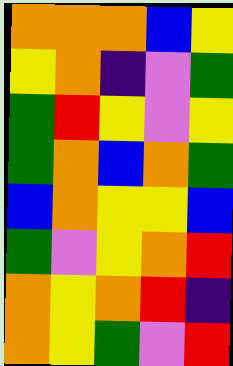[["orange", "orange", "orange", "blue", "yellow"], ["yellow", "orange", "indigo", "violet", "green"], ["green", "red", "yellow", "violet", "yellow"], ["green", "orange", "blue", "orange", "green"], ["blue", "orange", "yellow", "yellow", "blue"], ["green", "violet", "yellow", "orange", "red"], ["orange", "yellow", "orange", "red", "indigo"], ["orange", "yellow", "green", "violet", "red"]]